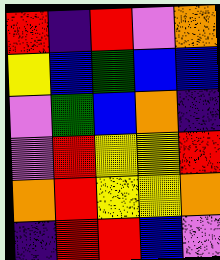[["red", "indigo", "red", "violet", "orange"], ["yellow", "blue", "green", "blue", "blue"], ["violet", "green", "blue", "orange", "indigo"], ["violet", "red", "yellow", "yellow", "red"], ["orange", "red", "yellow", "yellow", "orange"], ["indigo", "red", "red", "blue", "violet"]]